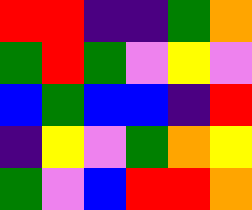[["red", "red", "indigo", "indigo", "green", "orange"], ["green", "red", "green", "violet", "yellow", "violet"], ["blue", "green", "blue", "blue", "indigo", "red"], ["indigo", "yellow", "violet", "green", "orange", "yellow"], ["green", "violet", "blue", "red", "red", "orange"]]